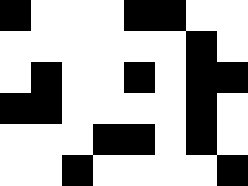[["black", "white", "white", "white", "black", "black", "white", "white"], ["white", "white", "white", "white", "white", "white", "black", "white"], ["white", "black", "white", "white", "black", "white", "black", "black"], ["black", "black", "white", "white", "white", "white", "black", "white"], ["white", "white", "white", "black", "black", "white", "black", "white"], ["white", "white", "black", "white", "white", "white", "white", "black"]]